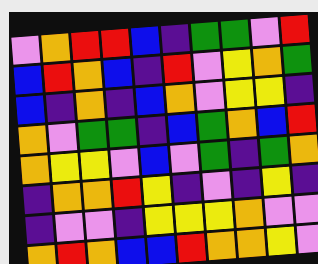[["violet", "orange", "red", "red", "blue", "indigo", "green", "green", "violet", "red"], ["blue", "red", "orange", "blue", "indigo", "red", "violet", "yellow", "orange", "green"], ["blue", "indigo", "orange", "indigo", "blue", "orange", "violet", "yellow", "yellow", "indigo"], ["orange", "violet", "green", "green", "indigo", "blue", "green", "orange", "blue", "red"], ["orange", "yellow", "yellow", "violet", "blue", "violet", "green", "indigo", "green", "orange"], ["indigo", "orange", "orange", "red", "yellow", "indigo", "violet", "indigo", "yellow", "indigo"], ["indigo", "violet", "violet", "indigo", "yellow", "yellow", "yellow", "orange", "violet", "violet"], ["orange", "red", "orange", "blue", "blue", "red", "orange", "orange", "yellow", "violet"]]